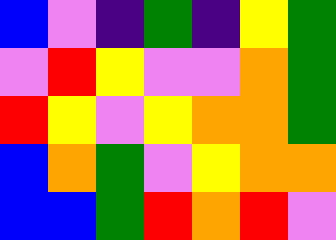[["blue", "violet", "indigo", "green", "indigo", "yellow", "green"], ["violet", "red", "yellow", "violet", "violet", "orange", "green"], ["red", "yellow", "violet", "yellow", "orange", "orange", "green"], ["blue", "orange", "green", "violet", "yellow", "orange", "orange"], ["blue", "blue", "green", "red", "orange", "red", "violet"]]